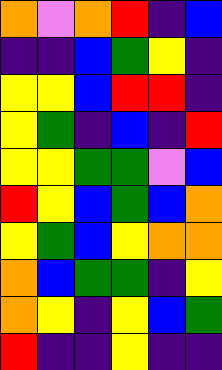[["orange", "violet", "orange", "red", "indigo", "blue"], ["indigo", "indigo", "blue", "green", "yellow", "indigo"], ["yellow", "yellow", "blue", "red", "red", "indigo"], ["yellow", "green", "indigo", "blue", "indigo", "red"], ["yellow", "yellow", "green", "green", "violet", "blue"], ["red", "yellow", "blue", "green", "blue", "orange"], ["yellow", "green", "blue", "yellow", "orange", "orange"], ["orange", "blue", "green", "green", "indigo", "yellow"], ["orange", "yellow", "indigo", "yellow", "blue", "green"], ["red", "indigo", "indigo", "yellow", "indigo", "indigo"]]